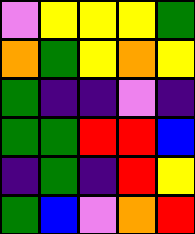[["violet", "yellow", "yellow", "yellow", "green"], ["orange", "green", "yellow", "orange", "yellow"], ["green", "indigo", "indigo", "violet", "indigo"], ["green", "green", "red", "red", "blue"], ["indigo", "green", "indigo", "red", "yellow"], ["green", "blue", "violet", "orange", "red"]]